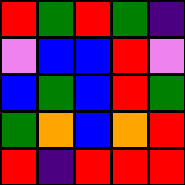[["red", "green", "red", "green", "indigo"], ["violet", "blue", "blue", "red", "violet"], ["blue", "green", "blue", "red", "green"], ["green", "orange", "blue", "orange", "red"], ["red", "indigo", "red", "red", "red"]]